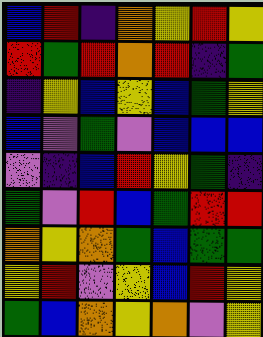[["blue", "red", "indigo", "orange", "yellow", "red", "yellow"], ["red", "green", "red", "orange", "red", "indigo", "green"], ["indigo", "yellow", "blue", "yellow", "blue", "green", "yellow"], ["blue", "violet", "green", "violet", "blue", "blue", "blue"], ["violet", "indigo", "blue", "red", "yellow", "green", "indigo"], ["green", "violet", "red", "blue", "green", "red", "red"], ["orange", "yellow", "orange", "green", "blue", "green", "green"], ["yellow", "red", "violet", "yellow", "blue", "red", "yellow"], ["green", "blue", "orange", "yellow", "orange", "violet", "yellow"]]